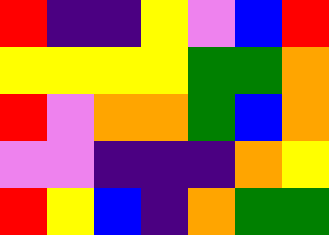[["red", "indigo", "indigo", "yellow", "violet", "blue", "red"], ["yellow", "yellow", "yellow", "yellow", "green", "green", "orange"], ["red", "violet", "orange", "orange", "green", "blue", "orange"], ["violet", "violet", "indigo", "indigo", "indigo", "orange", "yellow"], ["red", "yellow", "blue", "indigo", "orange", "green", "green"]]